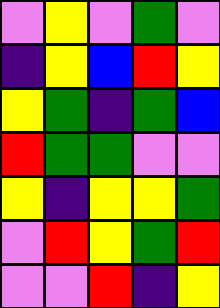[["violet", "yellow", "violet", "green", "violet"], ["indigo", "yellow", "blue", "red", "yellow"], ["yellow", "green", "indigo", "green", "blue"], ["red", "green", "green", "violet", "violet"], ["yellow", "indigo", "yellow", "yellow", "green"], ["violet", "red", "yellow", "green", "red"], ["violet", "violet", "red", "indigo", "yellow"]]